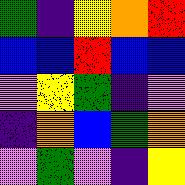[["green", "indigo", "yellow", "orange", "red"], ["blue", "blue", "red", "blue", "blue"], ["violet", "yellow", "green", "indigo", "violet"], ["indigo", "orange", "blue", "green", "orange"], ["violet", "green", "violet", "indigo", "yellow"]]